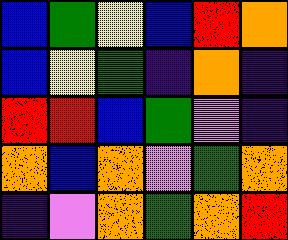[["blue", "green", "yellow", "blue", "red", "orange"], ["blue", "yellow", "green", "indigo", "orange", "indigo"], ["red", "red", "blue", "green", "violet", "indigo"], ["orange", "blue", "orange", "violet", "green", "orange"], ["indigo", "violet", "orange", "green", "orange", "red"]]